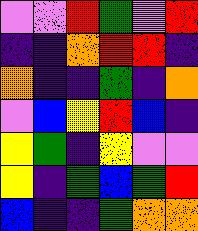[["violet", "violet", "red", "green", "violet", "red"], ["indigo", "indigo", "orange", "red", "red", "indigo"], ["orange", "indigo", "indigo", "green", "indigo", "orange"], ["violet", "blue", "yellow", "red", "blue", "indigo"], ["yellow", "green", "indigo", "yellow", "violet", "violet"], ["yellow", "indigo", "green", "blue", "green", "red"], ["blue", "indigo", "indigo", "green", "orange", "orange"]]